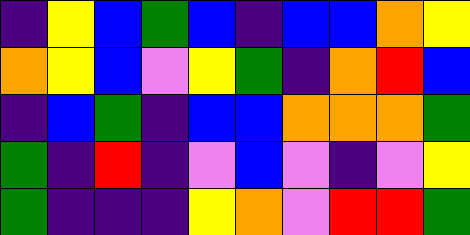[["indigo", "yellow", "blue", "green", "blue", "indigo", "blue", "blue", "orange", "yellow"], ["orange", "yellow", "blue", "violet", "yellow", "green", "indigo", "orange", "red", "blue"], ["indigo", "blue", "green", "indigo", "blue", "blue", "orange", "orange", "orange", "green"], ["green", "indigo", "red", "indigo", "violet", "blue", "violet", "indigo", "violet", "yellow"], ["green", "indigo", "indigo", "indigo", "yellow", "orange", "violet", "red", "red", "green"]]